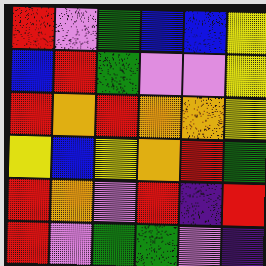[["red", "violet", "green", "blue", "blue", "yellow"], ["blue", "red", "green", "violet", "violet", "yellow"], ["red", "orange", "red", "orange", "orange", "yellow"], ["yellow", "blue", "yellow", "orange", "red", "green"], ["red", "orange", "violet", "red", "indigo", "red"], ["red", "violet", "green", "green", "violet", "indigo"]]